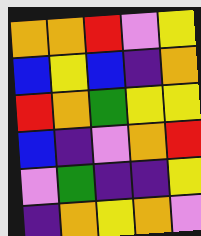[["orange", "orange", "red", "violet", "yellow"], ["blue", "yellow", "blue", "indigo", "orange"], ["red", "orange", "green", "yellow", "yellow"], ["blue", "indigo", "violet", "orange", "red"], ["violet", "green", "indigo", "indigo", "yellow"], ["indigo", "orange", "yellow", "orange", "violet"]]